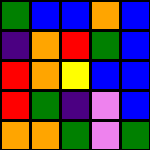[["green", "blue", "blue", "orange", "blue"], ["indigo", "orange", "red", "green", "blue"], ["red", "orange", "yellow", "blue", "blue"], ["red", "green", "indigo", "violet", "blue"], ["orange", "orange", "green", "violet", "green"]]